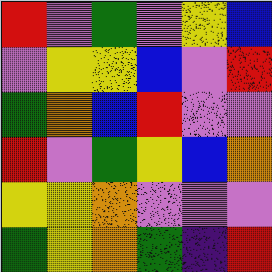[["red", "violet", "green", "violet", "yellow", "blue"], ["violet", "yellow", "yellow", "blue", "violet", "red"], ["green", "orange", "blue", "red", "violet", "violet"], ["red", "violet", "green", "yellow", "blue", "orange"], ["yellow", "yellow", "orange", "violet", "violet", "violet"], ["green", "yellow", "orange", "green", "indigo", "red"]]